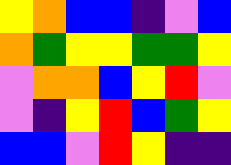[["yellow", "orange", "blue", "blue", "indigo", "violet", "blue"], ["orange", "green", "yellow", "yellow", "green", "green", "yellow"], ["violet", "orange", "orange", "blue", "yellow", "red", "violet"], ["violet", "indigo", "yellow", "red", "blue", "green", "yellow"], ["blue", "blue", "violet", "red", "yellow", "indigo", "indigo"]]